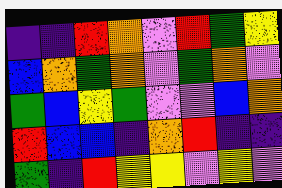[["indigo", "indigo", "red", "orange", "violet", "red", "green", "yellow"], ["blue", "orange", "green", "orange", "violet", "green", "orange", "violet"], ["green", "blue", "yellow", "green", "violet", "violet", "blue", "orange"], ["red", "blue", "blue", "indigo", "orange", "red", "indigo", "indigo"], ["green", "indigo", "red", "yellow", "yellow", "violet", "yellow", "violet"]]